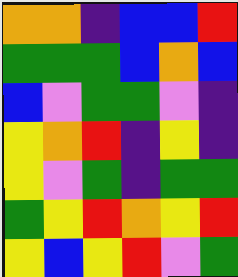[["orange", "orange", "indigo", "blue", "blue", "red"], ["green", "green", "green", "blue", "orange", "blue"], ["blue", "violet", "green", "green", "violet", "indigo"], ["yellow", "orange", "red", "indigo", "yellow", "indigo"], ["yellow", "violet", "green", "indigo", "green", "green"], ["green", "yellow", "red", "orange", "yellow", "red"], ["yellow", "blue", "yellow", "red", "violet", "green"]]